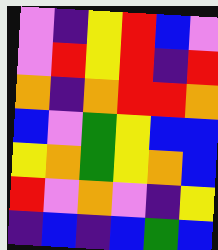[["violet", "indigo", "yellow", "red", "blue", "violet"], ["violet", "red", "yellow", "red", "indigo", "red"], ["orange", "indigo", "orange", "red", "red", "orange"], ["blue", "violet", "green", "yellow", "blue", "blue"], ["yellow", "orange", "green", "yellow", "orange", "blue"], ["red", "violet", "orange", "violet", "indigo", "yellow"], ["indigo", "blue", "indigo", "blue", "green", "blue"]]